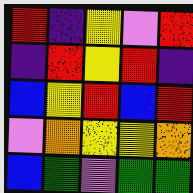[["red", "indigo", "yellow", "violet", "red"], ["indigo", "red", "yellow", "red", "indigo"], ["blue", "yellow", "red", "blue", "red"], ["violet", "orange", "yellow", "yellow", "orange"], ["blue", "green", "violet", "green", "green"]]